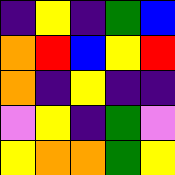[["indigo", "yellow", "indigo", "green", "blue"], ["orange", "red", "blue", "yellow", "red"], ["orange", "indigo", "yellow", "indigo", "indigo"], ["violet", "yellow", "indigo", "green", "violet"], ["yellow", "orange", "orange", "green", "yellow"]]